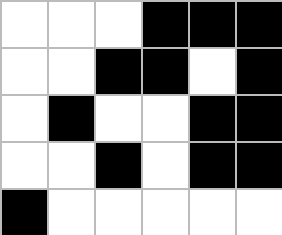[["white", "white", "white", "black", "black", "black"], ["white", "white", "black", "black", "white", "black"], ["white", "black", "white", "white", "black", "black"], ["white", "white", "black", "white", "black", "black"], ["black", "white", "white", "white", "white", "white"]]